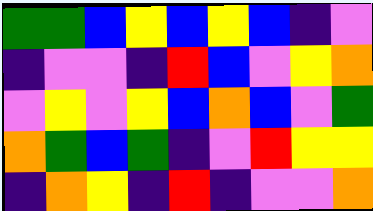[["green", "green", "blue", "yellow", "blue", "yellow", "blue", "indigo", "violet"], ["indigo", "violet", "violet", "indigo", "red", "blue", "violet", "yellow", "orange"], ["violet", "yellow", "violet", "yellow", "blue", "orange", "blue", "violet", "green"], ["orange", "green", "blue", "green", "indigo", "violet", "red", "yellow", "yellow"], ["indigo", "orange", "yellow", "indigo", "red", "indigo", "violet", "violet", "orange"]]